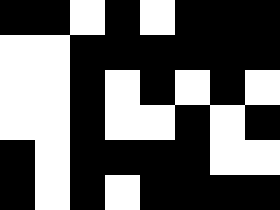[["black", "black", "white", "black", "white", "black", "black", "black"], ["white", "white", "black", "black", "black", "black", "black", "black"], ["white", "white", "black", "white", "black", "white", "black", "white"], ["white", "white", "black", "white", "white", "black", "white", "black"], ["black", "white", "black", "black", "black", "black", "white", "white"], ["black", "white", "black", "white", "black", "black", "black", "black"]]